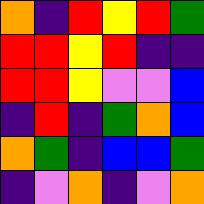[["orange", "indigo", "red", "yellow", "red", "green"], ["red", "red", "yellow", "red", "indigo", "indigo"], ["red", "red", "yellow", "violet", "violet", "blue"], ["indigo", "red", "indigo", "green", "orange", "blue"], ["orange", "green", "indigo", "blue", "blue", "green"], ["indigo", "violet", "orange", "indigo", "violet", "orange"]]